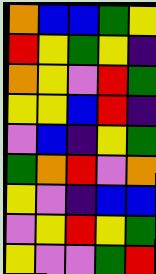[["orange", "blue", "blue", "green", "yellow"], ["red", "yellow", "green", "yellow", "indigo"], ["orange", "yellow", "violet", "red", "green"], ["yellow", "yellow", "blue", "red", "indigo"], ["violet", "blue", "indigo", "yellow", "green"], ["green", "orange", "red", "violet", "orange"], ["yellow", "violet", "indigo", "blue", "blue"], ["violet", "yellow", "red", "yellow", "green"], ["yellow", "violet", "violet", "green", "red"]]